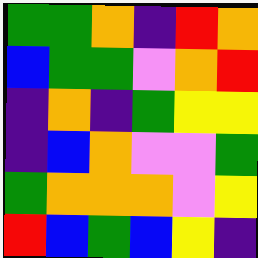[["green", "green", "orange", "indigo", "red", "orange"], ["blue", "green", "green", "violet", "orange", "red"], ["indigo", "orange", "indigo", "green", "yellow", "yellow"], ["indigo", "blue", "orange", "violet", "violet", "green"], ["green", "orange", "orange", "orange", "violet", "yellow"], ["red", "blue", "green", "blue", "yellow", "indigo"]]